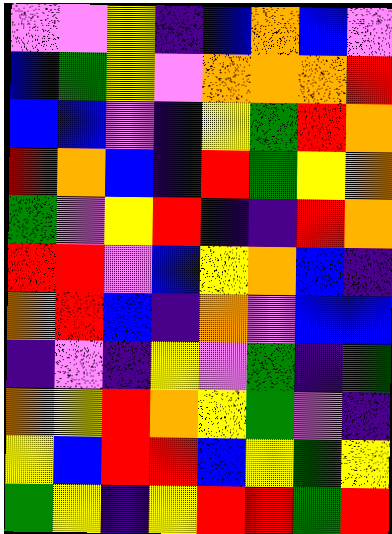[["violet", "violet", "yellow", "indigo", "blue", "orange", "blue", "violet"], ["blue", "green", "yellow", "violet", "orange", "orange", "orange", "red"], ["blue", "blue", "violet", "indigo", "yellow", "green", "red", "orange"], ["red", "orange", "blue", "indigo", "red", "green", "yellow", "orange"], ["green", "violet", "yellow", "red", "indigo", "indigo", "red", "orange"], ["red", "red", "violet", "blue", "yellow", "orange", "blue", "indigo"], ["orange", "red", "blue", "indigo", "orange", "violet", "blue", "blue"], ["indigo", "violet", "indigo", "yellow", "violet", "green", "indigo", "green"], ["orange", "yellow", "red", "orange", "yellow", "green", "violet", "indigo"], ["yellow", "blue", "red", "red", "blue", "yellow", "green", "yellow"], ["green", "yellow", "indigo", "yellow", "red", "red", "green", "red"]]